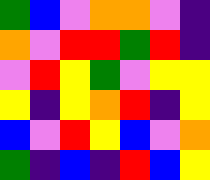[["green", "blue", "violet", "orange", "orange", "violet", "indigo"], ["orange", "violet", "red", "red", "green", "red", "indigo"], ["violet", "red", "yellow", "green", "violet", "yellow", "yellow"], ["yellow", "indigo", "yellow", "orange", "red", "indigo", "yellow"], ["blue", "violet", "red", "yellow", "blue", "violet", "orange"], ["green", "indigo", "blue", "indigo", "red", "blue", "yellow"]]